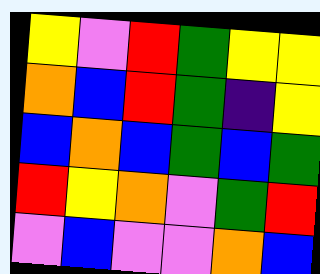[["yellow", "violet", "red", "green", "yellow", "yellow"], ["orange", "blue", "red", "green", "indigo", "yellow"], ["blue", "orange", "blue", "green", "blue", "green"], ["red", "yellow", "orange", "violet", "green", "red"], ["violet", "blue", "violet", "violet", "orange", "blue"]]